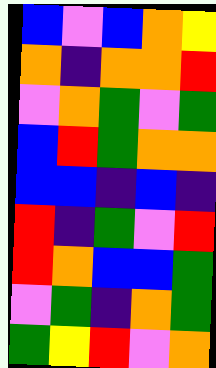[["blue", "violet", "blue", "orange", "yellow"], ["orange", "indigo", "orange", "orange", "red"], ["violet", "orange", "green", "violet", "green"], ["blue", "red", "green", "orange", "orange"], ["blue", "blue", "indigo", "blue", "indigo"], ["red", "indigo", "green", "violet", "red"], ["red", "orange", "blue", "blue", "green"], ["violet", "green", "indigo", "orange", "green"], ["green", "yellow", "red", "violet", "orange"]]